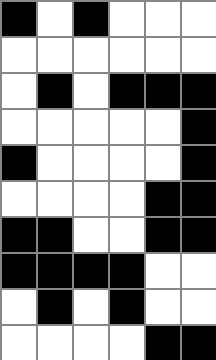[["black", "white", "black", "white", "white", "white"], ["white", "white", "white", "white", "white", "white"], ["white", "black", "white", "black", "black", "black"], ["white", "white", "white", "white", "white", "black"], ["black", "white", "white", "white", "white", "black"], ["white", "white", "white", "white", "black", "black"], ["black", "black", "white", "white", "black", "black"], ["black", "black", "black", "black", "white", "white"], ["white", "black", "white", "black", "white", "white"], ["white", "white", "white", "white", "black", "black"]]